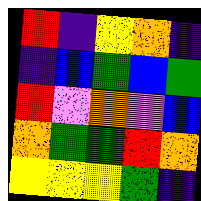[["red", "indigo", "yellow", "orange", "indigo"], ["indigo", "blue", "green", "blue", "green"], ["red", "violet", "orange", "violet", "blue"], ["orange", "green", "green", "red", "orange"], ["yellow", "yellow", "yellow", "green", "indigo"]]